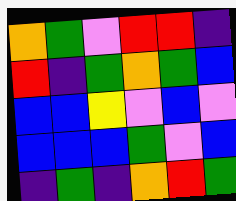[["orange", "green", "violet", "red", "red", "indigo"], ["red", "indigo", "green", "orange", "green", "blue"], ["blue", "blue", "yellow", "violet", "blue", "violet"], ["blue", "blue", "blue", "green", "violet", "blue"], ["indigo", "green", "indigo", "orange", "red", "green"]]